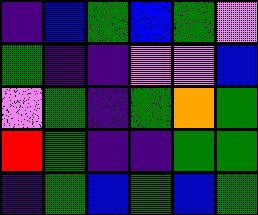[["indigo", "blue", "green", "blue", "green", "violet"], ["green", "indigo", "indigo", "violet", "violet", "blue"], ["violet", "green", "indigo", "green", "orange", "green"], ["red", "green", "indigo", "indigo", "green", "green"], ["indigo", "green", "blue", "green", "blue", "green"]]